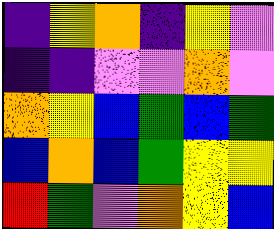[["indigo", "yellow", "orange", "indigo", "yellow", "violet"], ["indigo", "indigo", "violet", "violet", "orange", "violet"], ["orange", "yellow", "blue", "green", "blue", "green"], ["blue", "orange", "blue", "green", "yellow", "yellow"], ["red", "green", "violet", "orange", "yellow", "blue"]]